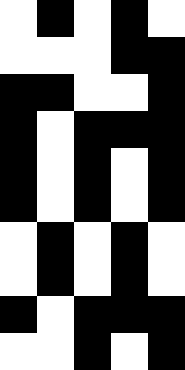[["white", "black", "white", "black", "white"], ["white", "white", "white", "black", "black"], ["black", "black", "white", "white", "black"], ["black", "white", "black", "black", "black"], ["black", "white", "black", "white", "black"], ["black", "white", "black", "white", "black"], ["white", "black", "white", "black", "white"], ["white", "black", "white", "black", "white"], ["black", "white", "black", "black", "black"], ["white", "white", "black", "white", "black"]]